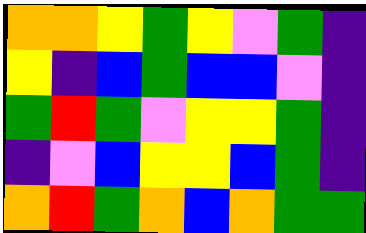[["orange", "orange", "yellow", "green", "yellow", "violet", "green", "indigo"], ["yellow", "indigo", "blue", "green", "blue", "blue", "violet", "indigo"], ["green", "red", "green", "violet", "yellow", "yellow", "green", "indigo"], ["indigo", "violet", "blue", "yellow", "yellow", "blue", "green", "indigo"], ["orange", "red", "green", "orange", "blue", "orange", "green", "green"]]